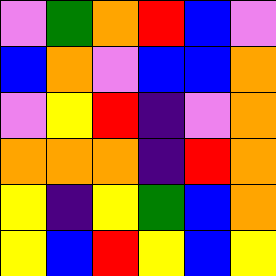[["violet", "green", "orange", "red", "blue", "violet"], ["blue", "orange", "violet", "blue", "blue", "orange"], ["violet", "yellow", "red", "indigo", "violet", "orange"], ["orange", "orange", "orange", "indigo", "red", "orange"], ["yellow", "indigo", "yellow", "green", "blue", "orange"], ["yellow", "blue", "red", "yellow", "blue", "yellow"]]